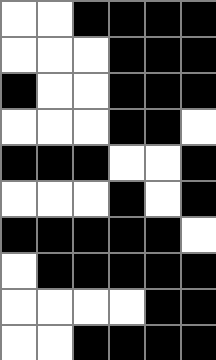[["white", "white", "black", "black", "black", "black"], ["white", "white", "white", "black", "black", "black"], ["black", "white", "white", "black", "black", "black"], ["white", "white", "white", "black", "black", "white"], ["black", "black", "black", "white", "white", "black"], ["white", "white", "white", "black", "white", "black"], ["black", "black", "black", "black", "black", "white"], ["white", "black", "black", "black", "black", "black"], ["white", "white", "white", "white", "black", "black"], ["white", "white", "black", "black", "black", "black"]]